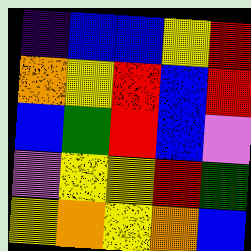[["indigo", "blue", "blue", "yellow", "red"], ["orange", "yellow", "red", "blue", "red"], ["blue", "green", "red", "blue", "violet"], ["violet", "yellow", "yellow", "red", "green"], ["yellow", "orange", "yellow", "orange", "blue"]]